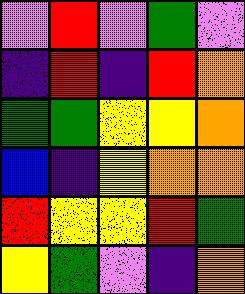[["violet", "red", "violet", "green", "violet"], ["indigo", "red", "indigo", "red", "orange"], ["green", "green", "yellow", "yellow", "orange"], ["blue", "indigo", "yellow", "orange", "orange"], ["red", "yellow", "yellow", "red", "green"], ["yellow", "green", "violet", "indigo", "orange"]]